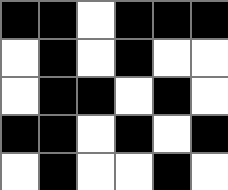[["black", "black", "white", "black", "black", "black"], ["white", "black", "white", "black", "white", "white"], ["white", "black", "black", "white", "black", "white"], ["black", "black", "white", "black", "white", "black"], ["white", "black", "white", "white", "black", "white"]]